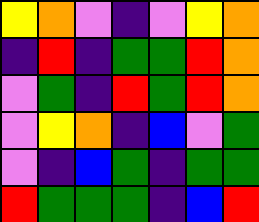[["yellow", "orange", "violet", "indigo", "violet", "yellow", "orange"], ["indigo", "red", "indigo", "green", "green", "red", "orange"], ["violet", "green", "indigo", "red", "green", "red", "orange"], ["violet", "yellow", "orange", "indigo", "blue", "violet", "green"], ["violet", "indigo", "blue", "green", "indigo", "green", "green"], ["red", "green", "green", "green", "indigo", "blue", "red"]]